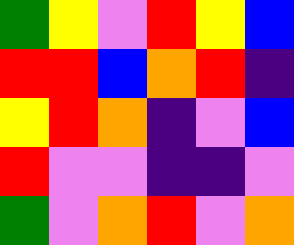[["green", "yellow", "violet", "red", "yellow", "blue"], ["red", "red", "blue", "orange", "red", "indigo"], ["yellow", "red", "orange", "indigo", "violet", "blue"], ["red", "violet", "violet", "indigo", "indigo", "violet"], ["green", "violet", "orange", "red", "violet", "orange"]]